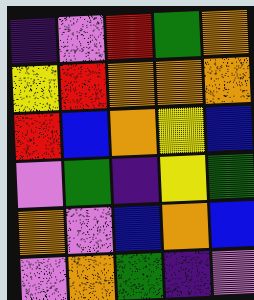[["indigo", "violet", "red", "green", "orange"], ["yellow", "red", "orange", "orange", "orange"], ["red", "blue", "orange", "yellow", "blue"], ["violet", "green", "indigo", "yellow", "green"], ["orange", "violet", "blue", "orange", "blue"], ["violet", "orange", "green", "indigo", "violet"]]